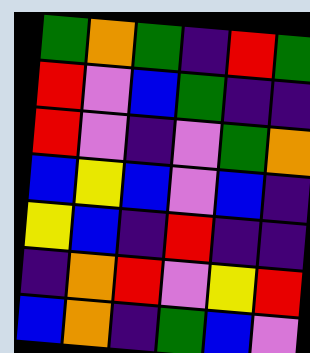[["green", "orange", "green", "indigo", "red", "green"], ["red", "violet", "blue", "green", "indigo", "indigo"], ["red", "violet", "indigo", "violet", "green", "orange"], ["blue", "yellow", "blue", "violet", "blue", "indigo"], ["yellow", "blue", "indigo", "red", "indigo", "indigo"], ["indigo", "orange", "red", "violet", "yellow", "red"], ["blue", "orange", "indigo", "green", "blue", "violet"]]